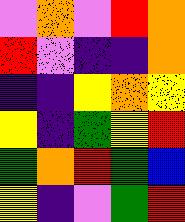[["violet", "orange", "violet", "red", "orange"], ["red", "violet", "indigo", "indigo", "orange"], ["indigo", "indigo", "yellow", "orange", "yellow"], ["yellow", "indigo", "green", "yellow", "red"], ["green", "orange", "red", "green", "blue"], ["yellow", "indigo", "violet", "green", "red"]]